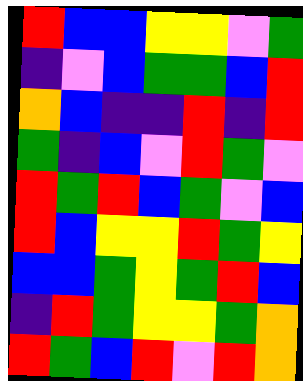[["red", "blue", "blue", "yellow", "yellow", "violet", "green"], ["indigo", "violet", "blue", "green", "green", "blue", "red"], ["orange", "blue", "indigo", "indigo", "red", "indigo", "red"], ["green", "indigo", "blue", "violet", "red", "green", "violet"], ["red", "green", "red", "blue", "green", "violet", "blue"], ["red", "blue", "yellow", "yellow", "red", "green", "yellow"], ["blue", "blue", "green", "yellow", "green", "red", "blue"], ["indigo", "red", "green", "yellow", "yellow", "green", "orange"], ["red", "green", "blue", "red", "violet", "red", "orange"]]